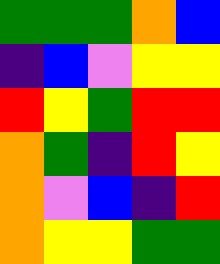[["green", "green", "green", "orange", "blue"], ["indigo", "blue", "violet", "yellow", "yellow"], ["red", "yellow", "green", "red", "red"], ["orange", "green", "indigo", "red", "yellow"], ["orange", "violet", "blue", "indigo", "red"], ["orange", "yellow", "yellow", "green", "green"]]